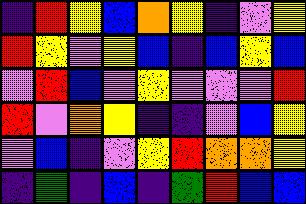[["indigo", "red", "yellow", "blue", "orange", "yellow", "indigo", "violet", "yellow"], ["red", "yellow", "violet", "yellow", "blue", "indigo", "blue", "yellow", "blue"], ["violet", "red", "blue", "violet", "yellow", "violet", "violet", "violet", "red"], ["red", "violet", "orange", "yellow", "indigo", "indigo", "violet", "blue", "yellow"], ["violet", "blue", "indigo", "violet", "yellow", "red", "orange", "orange", "yellow"], ["indigo", "green", "indigo", "blue", "indigo", "green", "red", "blue", "blue"]]